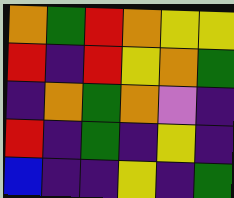[["orange", "green", "red", "orange", "yellow", "yellow"], ["red", "indigo", "red", "yellow", "orange", "green"], ["indigo", "orange", "green", "orange", "violet", "indigo"], ["red", "indigo", "green", "indigo", "yellow", "indigo"], ["blue", "indigo", "indigo", "yellow", "indigo", "green"]]